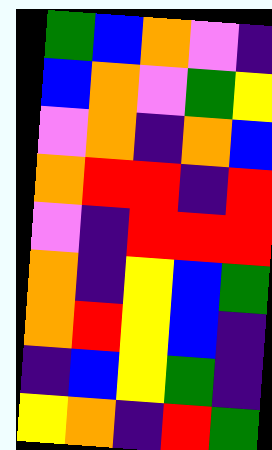[["green", "blue", "orange", "violet", "indigo"], ["blue", "orange", "violet", "green", "yellow"], ["violet", "orange", "indigo", "orange", "blue"], ["orange", "red", "red", "indigo", "red"], ["violet", "indigo", "red", "red", "red"], ["orange", "indigo", "yellow", "blue", "green"], ["orange", "red", "yellow", "blue", "indigo"], ["indigo", "blue", "yellow", "green", "indigo"], ["yellow", "orange", "indigo", "red", "green"]]